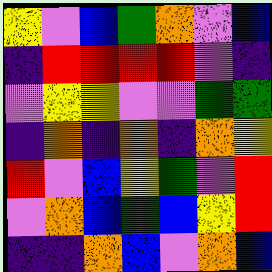[["yellow", "violet", "blue", "green", "orange", "violet", "blue"], ["indigo", "red", "red", "red", "red", "violet", "indigo"], ["violet", "yellow", "yellow", "violet", "violet", "green", "green"], ["indigo", "orange", "indigo", "orange", "indigo", "orange", "yellow"], ["red", "violet", "blue", "yellow", "green", "violet", "red"], ["violet", "orange", "blue", "green", "blue", "yellow", "red"], ["indigo", "indigo", "orange", "blue", "violet", "orange", "blue"]]